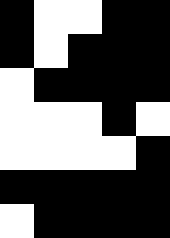[["black", "white", "white", "black", "black"], ["black", "white", "black", "black", "black"], ["white", "black", "black", "black", "black"], ["white", "white", "white", "black", "white"], ["white", "white", "white", "white", "black"], ["black", "black", "black", "black", "black"], ["white", "black", "black", "black", "black"]]